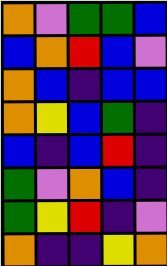[["orange", "violet", "green", "green", "blue"], ["blue", "orange", "red", "blue", "violet"], ["orange", "blue", "indigo", "blue", "blue"], ["orange", "yellow", "blue", "green", "indigo"], ["blue", "indigo", "blue", "red", "indigo"], ["green", "violet", "orange", "blue", "indigo"], ["green", "yellow", "red", "indigo", "violet"], ["orange", "indigo", "indigo", "yellow", "orange"]]